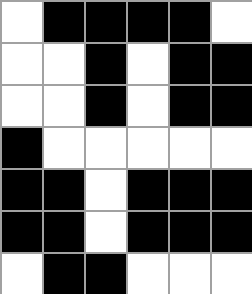[["white", "black", "black", "black", "black", "white"], ["white", "white", "black", "white", "black", "black"], ["white", "white", "black", "white", "black", "black"], ["black", "white", "white", "white", "white", "white"], ["black", "black", "white", "black", "black", "black"], ["black", "black", "white", "black", "black", "black"], ["white", "black", "black", "white", "white", "white"]]